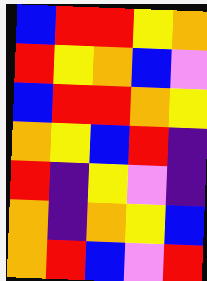[["blue", "red", "red", "yellow", "orange"], ["red", "yellow", "orange", "blue", "violet"], ["blue", "red", "red", "orange", "yellow"], ["orange", "yellow", "blue", "red", "indigo"], ["red", "indigo", "yellow", "violet", "indigo"], ["orange", "indigo", "orange", "yellow", "blue"], ["orange", "red", "blue", "violet", "red"]]